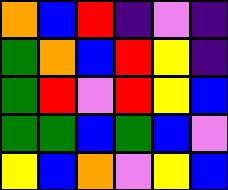[["orange", "blue", "red", "indigo", "violet", "indigo"], ["green", "orange", "blue", "red", "yellow", "indigo"], ["green", "red", "violet", "red", "yellow", "blue"], ["green", "green", "blue", "green", "blue", "violet"], ["yellow", "blue", "orange", "violet", "yellow", "blue"]]